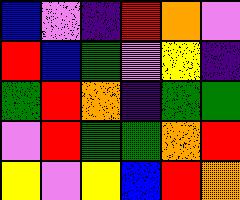[["blue", "violet", "indigo", "red", "orange", "violet"], ["red", "blue", "green", "violet", "yellow", "indigo"], ["green", "red", "orange", "indigo", "green", "green"], ["violet", "red", "green", "green", "orange", "red"], ["yellow", "violet", "yellow", "blue", "red", "orange"]]